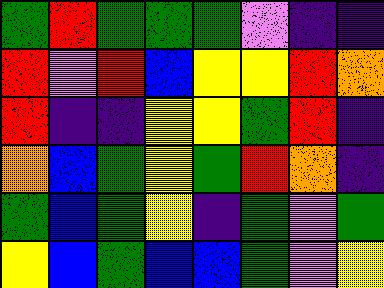[["green", "red", "green", "green", "green", "violet", "indigo", "indigo"], ["red", "violet", "red", "blue", "yellow", "yellow", "red", "orange"], ["red", "indigo", "indigo", "yellow", "yellow", "green", "red", "indigo"], ["orange", "blue", "green", "yellow", "green", "red", "orange", "indigo"], ["green", "blue", "green", "yellow", "indigo", "green", "violet", "green"], ["yellow", "blue", "green", "blue", "blue", "green", "violet", "yellow"]]